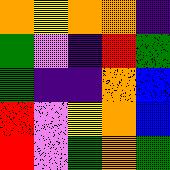[["orange", "yellow", "orange", "orange", "indigo"], ["green", "violet", "indigo", "red", "green"], ["green", "indigo", "indigo", "orange", "blue"], ["red", "violet", "yellow", "orange", "blue"], ["red", "violet", "green", "orange", "green"]]